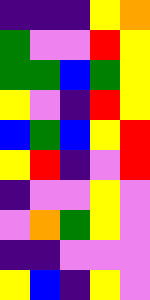[["indigo", "indigo", "indigo", "yellow", "orange"], ["green", "violet", "violet", "red", "yellow"], ["green", "green", "blue", "green", "yellow"], ["yellow", "violet", "indigo", "red", "yellow"], ["blue", "green", "blue", "yellow", "red"], ["yellow", "red", "indigo", "violet", "red"], ["indigo", "violet", "violet", "yellow", "violet"], ["violet", "orange", "green", "yellow", "violet"], ["indigo", "indigo", "violet", "violet", "violet"], ["yellow", "blue", "indigo", "yellow", "violet"]]